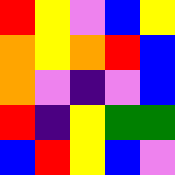[["red", "yellow", "violet", "blue", "yellow"], ["orange", "yellow", "orange", "red", "blue"], ["orange", "violet", "indigo", "violet", "blue"], ["red", "indigo", "yellow", "green", "green"], ["blue", "red", "yellow", "blue", "violet"]]